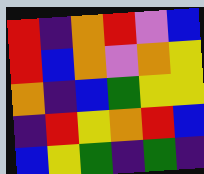[["red", "indigo", "orange", "red", "violet", "blue"], ["red", "blue", "orange", "violet", "orange", "yellow"], ["orange", "indigo", "blue", "green", "yellow", "yellow"], ["indigo", "red", "yellow", "orange", "red", "blue"], ["blue", "yellow", "green", "indigo", "green", "indigo"]]